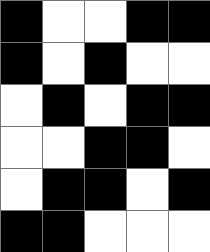[["black", "white", "white", "black", "black"], ["black", "white", "black", "white", "white"], ["white", "black", "white", "black", "black"], ["white", "white", "black", "black", "white"], ["white", "black", "black", "white", "black"], ["black", "black", "white", "white", "white"]]